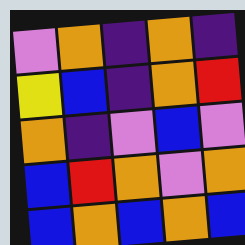[["violet", "orange", "indigo", "orange", "indigo"], ["yellow", "blue", "indigo", "orange", "red"], ["orange", "indigo", "violet", "blue", "violet"], ["blue", "red", "orange", "violet", "orange"], ["blue", "orange", "blue", "orange", "blue"]]